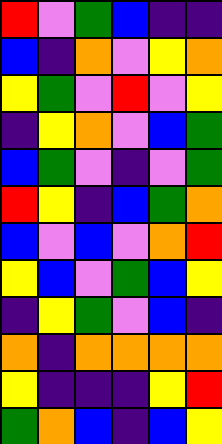[["red", "violet", "green", "blue", "indigo", "indigo"], ["blue", "indigo", "orange", "violet", "yellow", "orange"], ["yellow", "green", "violet", "red", "violet", "yellow"], ["indigo", "yellow", "orange", "violet", "blue", "green"], ["blue", "green", "violet", "indigo", "violet", "green"], ["red", "yellow", "indigo", "blue", "green", "orange"], ["blue", "violet", "blue", "violet", "orange", "red"], ["yellow", "blue", "violet", "green", "blue", "yellow"], ["indigo", "yellow", "green", "violet", "blue", "indigo"], ["orange", "indigo", "orange", "orange", "orange", "orange"], ["yellow", "indigo", "indigo", "indigo", "yellow", "red"], ["green", "orange", "blue", "indigo", "blue", "yellow"]]